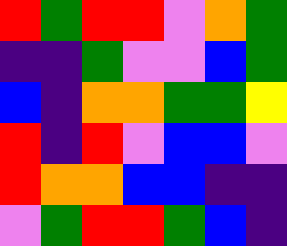[["red", "green", "red", "red", "violet", "orange", "green"], ["indigo", "indigo", "green", "violet", "violet", "blue", "green"], ["blue", "indigo", "orange", "orange", "green", "green", "yellow"], ["red", "indigo", "red", "violet", "blue", "blue", "violet"], ["red", "orange", "orange", "blue", "blue", "indigo", "indigo"], ["violet", "green", "red", "red", "green", "blue", "indigo"]]